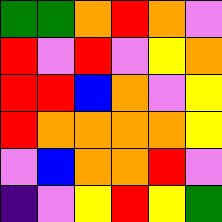[["green", "green", "orange", "red", "orange", "violet"], ["red", "violet", "red", "violet", "yellow", "orange"], ["red", "red", "blue", "orange", "violet", "yellow"], ["red", "orange", "orange", "orange", "orange", "yellow"], ["violet", "blue", "orange", "orange", "red", "violet"], ["indigo", "violet", "yellow", "red", "yellow", "green"]]